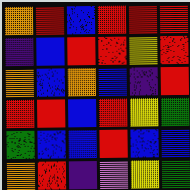[["orange", "red", "blue", "red", "red", "red"], ["indigo", "blue", "red", "red", "yellow", "red"], ["orange", "blue", "orange", "blue", "indigo", "red"], ["red", "red", "blue", "red", "yellow", "green"], ["green", "blue", "blue", "red", "blue", "blue"], ["orange", "red", "indigo", "violet", "yellow", "green"]]